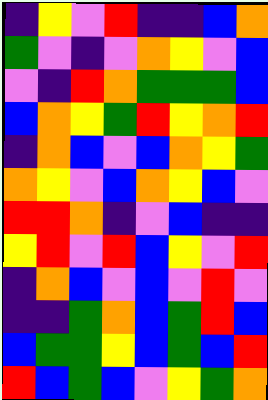[["indigo", "yellow", "violet", "red", "indigo", "indigo", "blue", "orange"], ["green", "violet", "indigo", "violet", "orange", "yellow", "violet", "blue"], ["violet", "indigo", "red", "orange", "green", "green", "green", "blue"], ["blue", "orange", "yellow", "green", "red", "yellow", "orange", "red"], ["indigo", "orange", "blue", "violet", "blue", "orange", "yellow", "green"], ["orange", "yellow", "violet", "blue", "orange", "yellow", "blue", "violet"], ["red", "red", "orange", "indigo", "violet", "blue", "indigo", "indigo"], ["yellow", "red", "violet", "red", "blue", "yellow", "violet", "red"], ["indigo", "orange", "blue", "violet", "blue", "violet", "red", "violet"], ["indigo", "indigo", "green", "orange", "blue", "green", "red", "blue"], ["blue", "green", "green", "yellow", "blue", "green", "blue", "red"], ["red", "blue", "green", "blue", "violet", "yellow", "green", "orange"]]